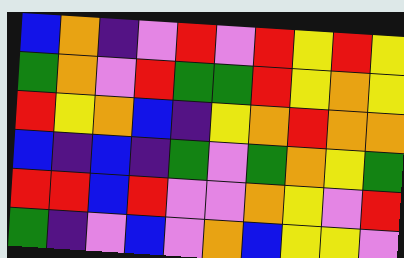[["blue", "orange", "indigo", "violet", "red", "violet", "red", "yellow", "red", "yellow"], ["green", "orange", "violet", "red", "green", "green", "red", "yellow", "orange", "yellow"], ["red", "yellow", "orange", "blue", "indigo", "yellow", "orange", "red", "orange", "orange"], ["blue", "indigo", "blue", "indigo", "green", "violet", "green", "orange", "yellow", "green"], ["red", "red", "blue", "red", "violet", "violet", "orange", "yellow", "violet", "red"], ["green", "indigo", "violet", "blue", "violet", "orange", "blue", "yellow", "yellow", "violet"]]